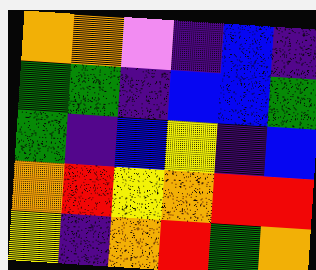[["orange", "orange", "violet", "indigo", "blue", "indigo"], ["green", "green", "indigo", "blue", "blue", "green"], ["green", "indigo", "blue", "yellow", "indigo", "blue"], ["orange", "red", "yellow", "orange", "red", "red"], ["yellow", "indigo", "orange", "red", "green", "orange"]]